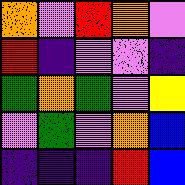[["orange", "violet", "red", "orange", "violet"], ["red", "indigo", "violet", "violet", "indigo"], ["green", "orange", "green", "violet", "yellow"], ["violet", "green", "violet", "orange", "blue"], ["indigo", "indigo", "indigo", "red", "blue"]]